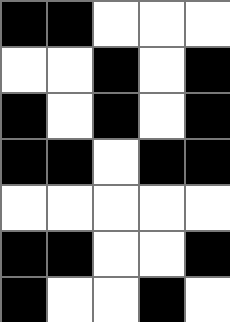[["black", "black", "white", "white", "white"], ["white", "white", "black", "white", "black"], ["black", "white", "black", "white", "black"], ["black", "black", "white", "black", "black"], ["white", "white", "white", "white", "white"], ["black", "black", "white", "white", "black"], ["black", "white", "white", "black", "white"]]